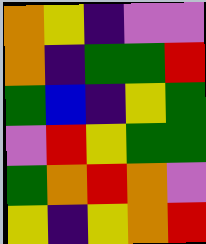[["orange", "yellow", "indigo", "violet", "violet"], ["orange", "indigo", "green", "green", "red"], ["green", "blue", "indigo", "yellow", "green"], ["violet", "red", "yellow", "green", "green"], ["green", "orange", "red", "orange", "violet"], ["yellow", "indigo", "yellow", "orange", "red"]]